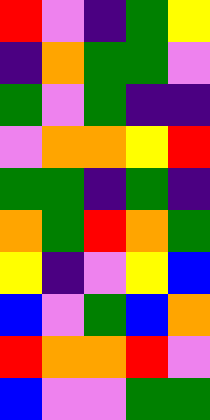[["red", "violet", "indigo", "green", "yellow"], ["indigo", "orange", "green", "green", "violet"], ["green", "violet", "green", "indigo", "indigo"], ["violet", "orange", "orange", "yellow", "red"], ["green", "green", "indigo", "green", "indigo"], ["orange", "green", "red", "orange", "green"], ["yellow", "indigo", "violet", "yellow", "blue"], ["blue", "violet", "green", "blue", "orange"], ["red", "orange", "orange", "red", "violet"], ["blue", "violet", "violet", "green", "green"]]